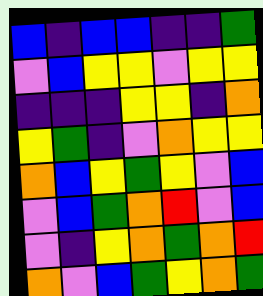[["blue", "indigo", "blue", "blue", "indigo", "indigo", "green"], ["violet", "blue", "yellow", "yellow", "violet", "yellow", "yellow"], ["indigo", "indigo", "indigo", "yellow", "yellow", "indigo", "orange"], ["yellow", "green", "indigo", "violet", "orange", "yellow", "yellow"], ["orange", "blue", "yellow", "green", "yellow", "violet", "blue"], ["violet", "blue", "green", "orange", "red", "violet", "blue"], ["violet", "indigo", "yellow", "orange", "green", "orange", "red"], ["orange", "violet", "blue", "green", "yellow", "orange", "green"]]